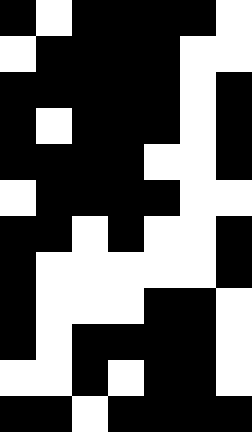[["black", "white", "black", "black", "black", "black", "white"], ["white", "black", "black", "black", "black", "white", "white"], ["black", "black", "black", "black", "black", "white", "black"], ["black", "white", "black", "black", "black", "white", "black"], ["black", "black", "black", "black", "white", "white", "black"], ["white", "black", "black", "black", "black", "white", "white"], ["black", "black", "white", "black", "white", "white", "black"], ["black", "white", "white", "white", "white", "white", "black"], ["black", "white", "white", "white", "black", "black", "white"], ["black", "white", "black", "black", "black", "black", "white"], ["white", "white", "black", "white", "black", "black", "white"], ["black", "black", "white", "black", "black", "black", "black"]]